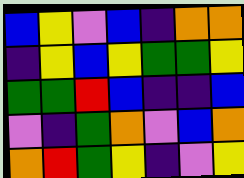[["blue", "yellow", "violet", "blue", "indigo", "orange", "orange"], ["indigo", "yellow", "blue", "yellow", "green", "green", "yellow"], ["green", "green", "red", "blue", "indigo", "indigo", "blue"], ["violet", "indigo", "green", "orange", "violet", "blue", "orange"], ["orange", "red", "green", "yellow", "indigo", "violet", "yellow"]]